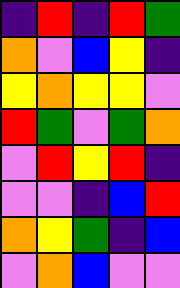[["indigo", "red", "indigo", "red", "green"], ["orange", "violet", "blue", "yellow", "indigo"], ["yellow", "orange", "yellow", "yellow", "violet"], ["red", "green", "violet", "green", "orange"], ["violet", "red", "yellow", "red", "indigo"], ["violet", "violet", "indigo", "blue", "red"], ["orange", "yellow", "green", "indigo", "blue"], ["violet", "orange", "blue", "violet", "violet"]]